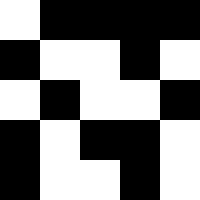[["white", "black", "black", "black", "black"], ["black", "white", "white", "black", "white"], ["white", "black", "white", "white", "black"], ["black", "white", "black", "black", "white"], ["black", "white", "white", "black", "white"]]